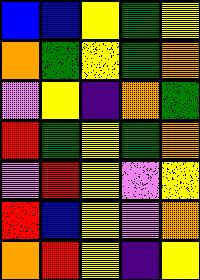[["blue", "blue", "yellow", "green", "yellow"], ["orange", "green", "yellow", "green", "orange"], ["violet", "yellow", "indigo", "orange", "green"], ["red", "green", "yellow", "green", "orange"], ["violet", "red", "yellow", "violet", "yellow"], ["red", "blue", "yellow", "violet", "orange"], ["orange", "red", "yellow", "indigo", "yellow"]]